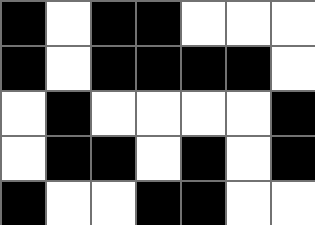[["black", "white", "black", "black", "white", "white", "white"], ["black", "white", "black", "black", "black", "black", "white"], ["white", "black", "white", "white", "white", "white", "black"], ["white", "black", "black", "white", "black", "white", "black"], ["black", "white", "white", "black", "black", "white", "white"]]